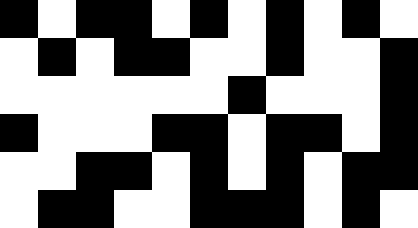[["black", "white", "black", "black", "white", "black", "white", "black", "white", "black", "white"], ["white", "black", "white", "black", "black", "white", "white", "black", "white", "white", "black"], ["white", "white", "white", "white", "white", "white", "black", "white", "white", "white", "black"], ["black", "white", "white", "white", "black", "black", "white", "black", "black", "white", "black"], ["white", "white", "black", "black", "white", "black", "white", "black", "white", "black", "black"], ["white", "black", "black", "white", "white", "black", "black", "black", "white", "black", "white"]]